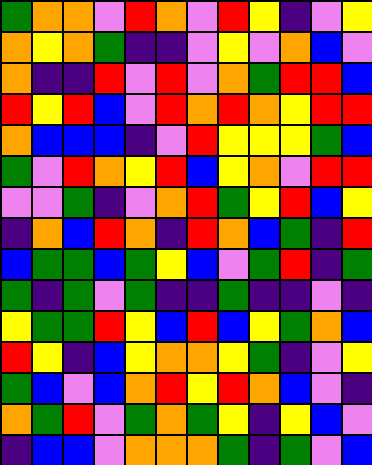[["green", "orange", "orange", "violet", "red", "orange", "violet", "red", "yellow", "indigo", "violet", "yellow"], ["orange", "yellow", "orange", "green", "indigo", "indigo", "violet", "yellow", "violet", "orange", "blue", "violet"], ["orange", "indigo", "indigo", "red", "violet", "red", "violet", "orange", "green", "red", "red", "blue"], ["red", "yellow", "red", "blue", "violet", "red", "orange", "red", "orange", "yellow", "red", "red"], ["orange", "blue", "blue", "blue", "indigo", "violet", "red", "yellow", "yellow", "yellow", "green", "blue"], ["green", "violet", "red", "orange", "yellow", "red", "blue", "yellow", "orange", "violet", "red", "red"], ["violet", "violet", "green", "indigo", "violet", "orange", "red", "green", "yellow", "red", "blue", "yellow"], ["indigo", "orange", "blue", "red", "orange", "indigo", "red", "orange", "blue", "green", "indigo", "red"], ["blue", "green", "green", "blue", "green", "yellow", "blue", "violet", "green", "red", "indigo", "green"], ["green", "indigo", "green", "violet", "green", "indigo", "indigo", "green", "indigo", "indigo", "violet", "indigo"], ["yellow", "green", "green", "red", "yellow", "blue", "red", "blue", "yellow", "green", "orange", "blue"], ["red", "yellow", "indigo", "blue", "yellow", "orange", "orange", "yellow", "green", "indigo", "violet", "yellow"], ["green", "blue", "violet", "blue", "orange", "red", "yellow", "red", "orange", "blue", "violet", "indigo"], ["orange", "green", "red", "violet", "green", "orange", "green", "yellow", "indigo", "yellow", "blue", "violet"], ["indigo", "blue", "blue", "violet", "orange", "orange", "orange", "green", "indigo", "green", "violet", "blue"]]